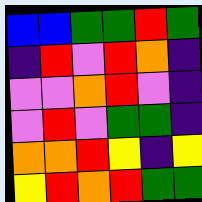[["blue", "blue", "green", "green", "red", "green"], ["indigo", "red", "violet", "red", "orange", "indigo"], ["violet", "violet", "orange", "red", "violet", "indigo"], ["violet", "red", "violet", "green", "green", "indigo"], ["orange", "orange", "red", "yellow", "indigo", "yellow"], ["yellow", "red", "orange", "red", "green", "green"]]